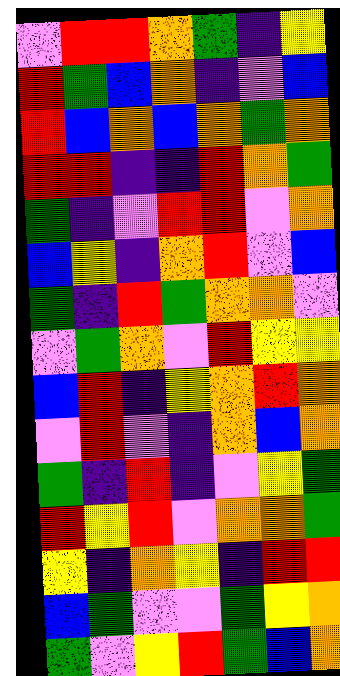[["violet", "red", "red", "orange", "green", "indigo", "yellow"], ["red", "green", "blue", "orange", "indigo", "violet", "blue"], ["red", "blue", "orange", "blue", "orange", "green", "orange"], ["red", "red", "indigo", "indigo", "red", "orange", "green"], ["green", "indigo", "violet", "red", "red", "violet", "orange"], ["blue", "yellow", "indigo", "orange", "red", "violet", "blue"], ["green", "indigo", "red", "green", "orange", "orange", "violet"], ["violet", "green", "orange", "violet", "red", "yellow", "yellow"], ["blue", "red", "indigo", "yellow", "orange", "red", "orange"], ["violet", "red", "violet", "indigo", "orange", "blue", "orange"], ["green", "indigo", "red", "indigo", "violet", "yellow", "green"], ["red", "yellow", "red", "violet", "orange", "orange", "green"], ["yellow", "indigo", "orange", "yellow", "indigo", "red", "red"], ["blue", "green", "violet", "violet", "green", "yellow", "orange"], ["green", "violet", "yellow", "red", "green", "blue", "orange"]]